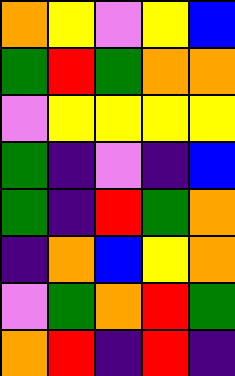[["orange", "yellow", "violet", "yellow", "blue"], ["green", "red", "green", "orange", "orange"], ["violet", "yellow", "yellow", "yellow", "yellow"], ["green", "indigo", "violet", "indigo", "blue"], ["green", "indigo", "red", "green", "orange"], ["indigo", "orange", "blue", "yellow", "orange"], ["violet", "green", "orange", "red", "green"], ["orange", "red", "indigo", "red", "indigo"]]